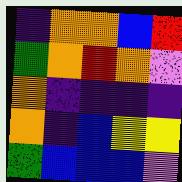[["indigo", "orange", "orange", "blue", "red"], ["green", "orange", "red", "orange", "violet"], ["orange", "indigo", "indigo", "indigo", "indigo"], ["orange", "indigo", "blue", "yellow", "yellow"], ["green", "blue", "blue", "blue", "violet"]]